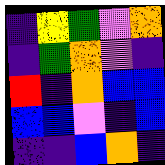[["indigo", "yellow", "green", "violet", "orange"], ["indigo", "green", "orange", "violet", "indigo"], ["red", "indigo", "orange", "blue", "blue"], ["blue", "blue", "violet", "indigo", "blue"], ["indigo", "indigo", "blue", "orange", "indigo"]]